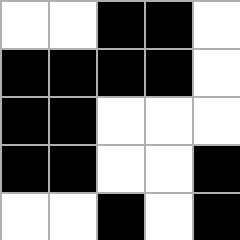[["white", "white", "black", "black", "white"], ["black", "black", "black", "black", "white"], ["black", "black", "white", "white", "white"], ["black", "black", "white", "white", "black"], ["white", "white", "black", "white", "black"]]